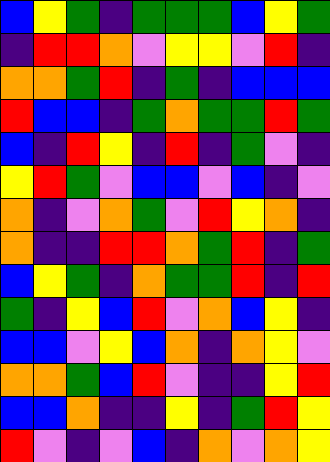[["blue", "yellow", "green", "indigo", "green", "green", "green", "blue", "yellow", "green"], ["indigo", "red", "red", "orange", "violet", "yellow", "yellow", "violet", "red", "indigo"], ["orange", "orange", "green", "red", "indigo", "green", "indigo", "blue", "blue", "blue"], ["red", "blue", "blue", "indigo", "green", "orange", "green", "green", "red", "green"], ["blue", "indigo", "red", "yellow", "indigo", "red", "indigo", "green", "violet", "indigo"], ["yellow", "red", "green", "violet", "blue", "blue", "violet", "blue", "indigo", "violet"], ["orange", "indigo", "violet", "orange", "green", "violet", "red", "yellow", "orange", "indigo"], ["orange", "indigo", "indigo", "red", "red", "orange", "green", "red", "indigo", "green"], ["blue", "yellow", "green", "indigo", "orange", "green", "green", "red", "indigo", "red"], ["green", "indigo", "yellow", "blue", "red", "violet", "orange", "blue", "yellow", "indigo"], ["blue", "blue", "violet", "yellow", "blue", "orange", "indigo", "orange", "yellow", "violet"], ["orange", "orange", "green", "blue", "red", "violet", "indigo", "indigo", "yellow", "red"], ["blue", "blue", "orange", "indigo", "indigo", "yellow", "indigo", "green", "red", "yellow"], ["red", "violet", "indigo", "violet", "blue", "indigo", "orange", "violet", "orange", "yellow"]]